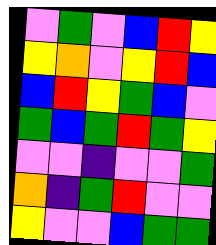[["violet", "green", "violet", "blue", "red", "yellow"], ["yellow", "orange", "violet", "yellow", "red", "blue"], ["blue", "red", "yellow", "green", "blue", "violet"], ["green", "blue", "green", "red", "green", "yellow"], ["violet", "violet", "indigo", "violet", "violet", "green"], ["orange", "indigo", "green", "red", "violet", "violet"], ["yellow", "violet", "violet", "blue", "green", "green"]]